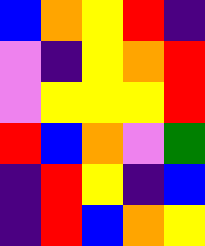[["blue", "orange", "yellow", "red", "indigo"], ["violet", "indigo", "yellow", "orange", "red"], ["violet", "yellow", "yellow", "yellow", "red"], ["red", "blue", "orange", "violet", "green"], ["indigo", "red", "yellow", "indigo", "blue"], ["indigo", "red", "blue", "orange", "yellow"]]